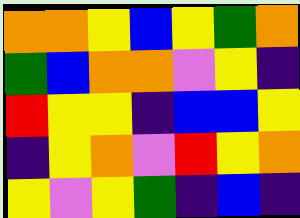[["orange", "orange", "yellow", "blue", "yellow", "green", "orange"], ["green", "blue", "orange", "orange", "violet", "yellow", "indigo"], ["red", "yellow", "yellow", "indigo", "blue", "blue", "yellow"], ["indigo", "yellow", "orange", "violet", "red", "yellow", "orange"], ["yellow", "violet", "yellow", "green", "indigo", "blue", "indigo"]]